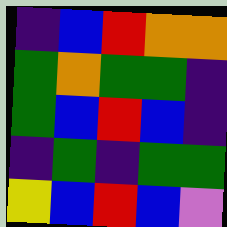[["indigo", "blue", "red", "orange", "orange"], ["green", "orange", "green", "green", "indigo"], ["green", "blue", "red", "blue", "indigo"], ["indigo", "green", "indigo", "green", "green"], ["yellow", "blue", "red", "blue", "violet"]]